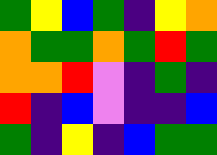[["green", "yellow", "blue", "green", "indigo", "yellow", "orange"], ["orange", "green", "green", "orange", "green", "red", "green"], ["orange", "orange", "red", "violet", "indigo", "green", "indigo"], ["red", "indigo", "blue", "violet", "indigo", "indigo", "blue"], ["green", "indigo", "yellow", "indigo", "blue", "green", "green"]]